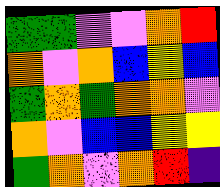[["green", "green", "violet", "violet", "orange", "red"], ["orange", "violet", "orange", "blue", "yellow", "blue"], ["green", "orange", "green", "orange", "orange", "violet"], ["orange", "violet", "blue", "blue", "yellow", "yellow"], ["green", "orange", "violet", "orange", "red", "indigo"]]